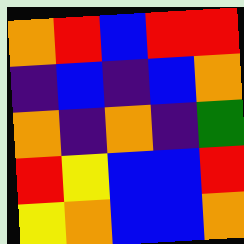[["orange", "red", "blue", "red", "red"], ["indigo", "blue", "indigo", "blue", "orange"], ["orange", "indigo", "orange", "indigo", "green"], ["red", "yellow", "blue", "blue", "red"], ["yellow", "orange", "blue", "blue", "orange"]]